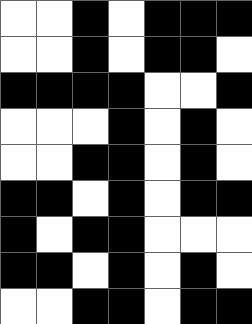[["white", "white", "black", "white", "black", "black", "black"], ["white", "white", "black", "white", "black", "black", "white"], ["black", "black", "black", "black", "white", "white", "black"], ["white", "white", "white", "black", "white", "black", "white"], ["white", "white", "black", "black", "white", "black", "white"], ["black", "black", "white", "black", "white", "black", "black"], ["black", "white", "black", "black", "white", "white", "white"], ["black", "black", "white", "black", "white", "black", "white"], ["white", "white", "black", "black", "white", "black", "black"]]